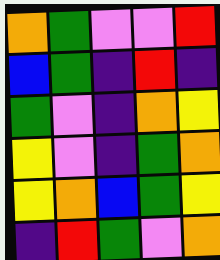[["orange", "green", "violet", "violet", "red"], ["blue", "green", "indigo", "red", "indigo"], ["green", "violet", "indigo", "orange", "yellow"], ["yellow", "violet", "indigo", "green", "orange"], ["yellow", "orange", "blue", "green", "yellow"], ["indigo", "red", "green", "violet", "orange"]]